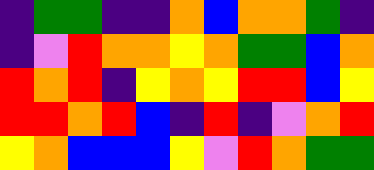[["indigo", "green", "green", "indigo", "indigo", "orange", "blue", "orange", "orange", "green", "indigo"], ["indigo", "violet", "red", "orange", "orange", "yellow", "orange", "green", "green", "blue", "orange"], ["red", "orange", "red", "indigo", "yellow", "orange", "yellow", "red", "red", "blue", "yellow"], ["red", "red", "orange", "red", "blue", "indigo", "red", "indigo", "violet", "orange", "red"], ["yellow", "orange", "blue", "blue", "blue", "yellow", "violet", "red", "orange", "green", "green"]]